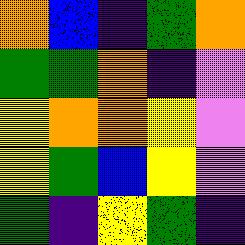[["orange", "blue", "indigo", "green", "orange"], ["green", "green", "orange", "indigo", "violet"], ["yellow", "orange", "orange", "yellow", "violet"], ["yellow", "green", "blue", "yellow", "violet"], ["green", "indigo", "yellow", "green", "indigo"]]